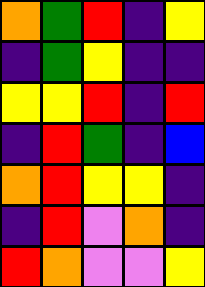[["orange", "green", "red", "indigo", "yellow"], ["indigo", "green", "yellow", "indigo", "indigo"], ["yellow", "yellow", "red", "indigo", "red"], ["indigo", "red", "green", "indigo", "blue"], ["orange", "red", "yellow", "yellow", "indigo"], ["indigo", "red", "violet", "orange", "indigo"], ["red", "orange", "violet", "violet", "yellow"]]